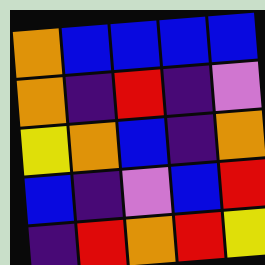[["orange", "blue", "blue", "blue", "blue"], ["orange", "indigo", "red", "indigo", "violet"], ["yellow", "orange", "blue", "indigo", "orange"], ["blue", "indigo", "violet", "blue", "red"], ["indigo", "red", "orange", "red", "yellow"]]